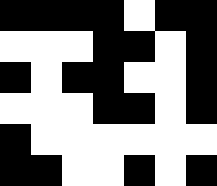[["black", "black", "black", "black", "white", "black", "black"], ["white", "white", "white", "black", "black", "white", "black"], ["black", "white", "black", "black", "white", "white", "black"], ["white", "white", "white", "black", "black", "white", "black"], ["black", "white", "white", "white", "white", "white", "white"], ["black", "black", "white", "white", "black", "white", "black"]]